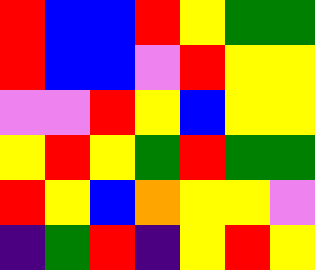[["red", "blue", "blue", "red", "yellow", "green", "green"], ["red", "blue", "blue", "violet", "red", "yellow", "yellow"], ["violet", "violet", "red", "yellow", "blue", "yellow", "yellow"], ["yellow", "red", "yellow", "green", "red", "green", "green"], ["red", "yellow", "blue", "orange", "yellow", "yellow", "violet"], ["indigo", "green", "red", "indigo", "yellow", "red", "yellow"]]